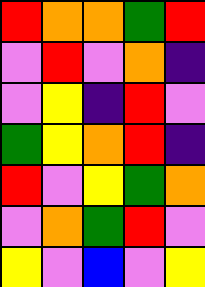[["red", "orange", "orange", "green", "red"], ["violet", "red", "violet", "orange", "indigo"], ["violet", "yellow", "indigo", "red", "violet"], ["green", "yellow", "orange", "red", "indigo"], ["red", "violet", "yellow", "green", "orange"], ["violet", "orange", "green", "red", "violet"], ["yellow", "violet", "blue", "violet", "yellow"]]